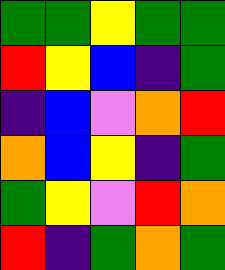[["green", "green", "yellow", "green", "green"], ["red", "yellow", "blue", "indigo", "green"], ["indigo", "blue", "violet", "orange", "red"], ["orange", "blue", "yellow", "indigo", "green"], ["green", "yellow", "violet", "red", "orange"], ["red", "indigo", "green", "orange", "green"]]